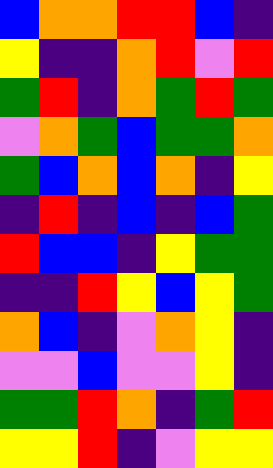[["blue", "orange", "orange", "red", "red", "blue", "indigo"], ["yellow", "indigo", "indigo", "orange", "red", "violet", "red"], ["green", "red", "indigo", "orange", "green", "red", "green"], ["violet", "orange", "green", "blue", "green", "green", "orange"], ["green", "blue", "orange", "blue", "orange", "indigo", "yellow"], ["indigo", "red", "indigo", "blue", "indigo", "blue", "green"], ["red", "blue", "blue", "indigo", "yellow", "green", "green"], ["indigo", "indigo", "red", "yellow", "blue", "yellow", "green"], ["orange", "blue", "indigo", "violet", "orange", "yellow", "indigo"], ["violet", "violet", "blue", "violet", "violet", "yellow", "indigo"], ["green", "green", "red", "orange", "indigo", "green", "red"], ["yellow", "yellow", "red", "indigo", "violet", "yellow", "yellow"]]